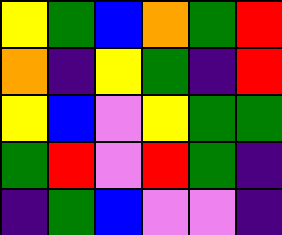[["yellow", "green", "blue", "orange", "green", "red"], ["orange", "indigo", "yellow", "green", "indigo", "red"], ["yellow", "blue", "violet", "yellow", "green", "green"], ["green", "red", "violet", "red", "green", "indigo"], ["indigo", "green", "blue", "violet", "violet", "indigo"]]